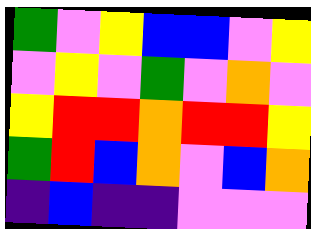[["green", "violet", "yellow", "blue", "blue", "violet", "yellow"], ["violet", "yellow", "violet", "green", "violet", "orange", "violet"], ["yellow", "red", "red", "orange", "red", "red", "yellow"], ["green", "red", "blue", "orange", "violet", "blue", "orange"], ["indigo", "blue", "indigo", "indigo", "violet", "violet", "violet"]]